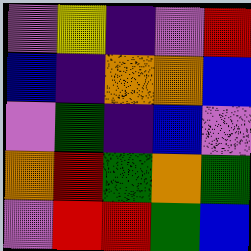[["violet", "yellow", "indigo", "violet", "red"], ["blue", "indigo", "orange", "orange", "blue"], ["violet", "green", "indigo", "blue", "violet"], ["orange", "red", "green", "orange", "green"], ["violet", "red", "red", "green", "blue"]]